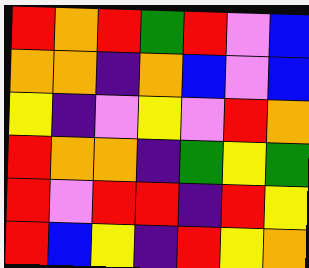[["red", "orange", "red", "green", "red", "violet", "blue"], ["orange", "orange", "indigo", "orange", "blue", "violet", "blue"], ["yellow", "indigo", "violet", "yellow", "violet", "red", "orange"], ["red", "orange", "orange", "indigo", "green", "yellow", "green"], ["red", "violet", "red", "red", "indigo", "red", "yellow"], ["red", "blue", "yellow", "indigo", "red", "yellow", "orange"]]